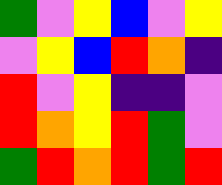[["green", "violet", "yellow", "blue", "violet", "yellow"], ["violet", "yellow", "blue", "red", "orange", "indigo"], ["red", "violet", "yellow", "indigo", "indigo", "violet"], ["red", "orange", "yellow", "red", "green", "violet"], ["green", "red", "orange", "red", "green", "red"]]